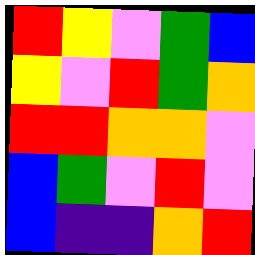[["red", "yellow", "violet", "green", "blue"], ["yellow", "violet", "red", "green", "orange"], ["red", "red", "orange", "orange", "violet"], ["blue", "green", "violet", "red", "violet"], ["blue", "indigo", "indigo", "orange", "red"]]